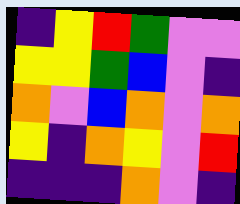[["indigo", "yellow", "red", "green", "violet", "violet"], ["yellow", "yellow", "green", "blue", "violet", "indigo"], ["orange", "violet", "blue", "orange", "violet", "orange"], ["yellow", "indigo", "orange", "yellow", "violet", "red"], ["indigo", "indigo", "indigo", "orange", "violet", "indigo"]]